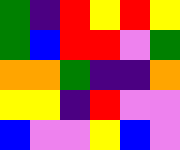[["green", "indigo", "red", "yellow", "red", "yellow"], ["green", "blue", "red", "red", "violet", "green"], ["orange", "orange", "green", "indigo", "indigo", "orange"], ["yellow", "yellow", "indigo", "red", "violet", "violet"], ["blue", "violet", "violet", "yellow", "blue", "violet"]]